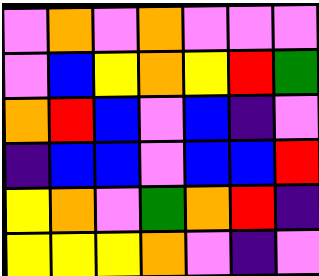[["violet", "orange", "violet", "orange", "violet", "violet", "violet"], ["violet", "blue", "yellow", "orange", "yellow", "red", "green"], ["orange", "red", "blue", "violet", "blue", "indigo", "violet"], ["indigo", "blue", "blue", "violet", "blue", "blue", "red"], ["yellow", "orange", "violet", "green", "orange", "red", "indigo"], ["yellow", "yellow", "yellow", "orange", "violet", "indigo", "violet"]]